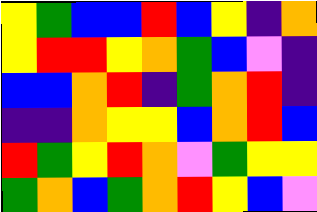[["yellow", "green", "blue", "blue", "red", "blue", "yellow", "indigo", "orange"], ["yellow", "red", "red", "yellow", "orange", "green", "blue", "violet", "indigo"], ["blue", "blue", "orange", "red", "indigo", "green", "orange", "red", "indigo"], ["indigo", "indigo", "orange", "yellow", "yellow", "blue", "orange", "red", "blue"], ["red", "green", "yellow", "red", "orange", "violet", "green", "yellow", "yellow"], ["green", "orange", "blue", "green", "orange", "red", "yellow", "blue", "violet"]]